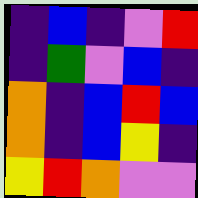[["indigo", "blue", "indigo", "violet", "red"], ["indigo", "green", "violet", "blue", "indigo"], ["orange", "indigo", "blue", "red", "blue"], ["orange", "indigo", "blue", "yellow", "indigo"], ["yellow", "red", "orange", "violet", "violet"]]